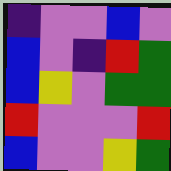[["indigo", "violet", "violet", "blue", "violet"], ["blue", "violet", "indigo", "red", "green"], ["blue", "yellow", "violet", "green", "green"], ["red", "violet", "violet", "violet", "red"], ["blue", "violet", "violet", "yellow", "green"]]